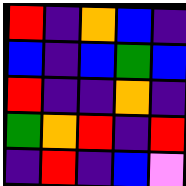[["red", "indigo", "orange", "blue", "indigo"], ["blue", "indigo", "blue", "green", "blue"], ["red", "indigo", "indigo", "orange", "indigo"], ["green", "orange", "red", "indigo", "red"], ["indigo", "red", "indigo", "blue", "violet"]]